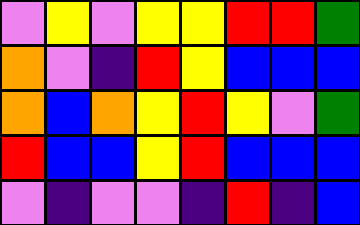[["violet", "yellow", "violet", "yellow", "yellow", "red", "red", "green"], ["orange", "violet", "indigo", "red", "yellow", "blue", "blue", "blue"], ["orange", "blue", "orange", "yellow", "red", "yellow", "violet", "green"], ["red", "blue", "blue", "yellow", "red", "blue", "blue", "blue"], ["violet", "indigo", "violet", "violet", "indigo", "red", "indigo", "blue"]]